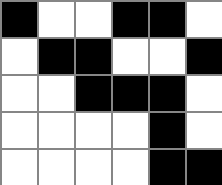[["black", "white", "white", "black", "black", "white"], ["white", "black", "black", "white", "white", "black"], ["white", "white", "black", "black", "black", "white"], ["white", "white", "white", "white", "black", "white"], ["white", "white", "white", "white", "black", "black"]]